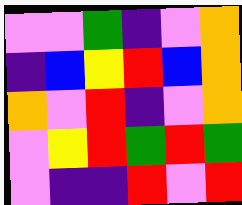[["violet", "violet", "green", "indigo", "violet", "orange"], ["indigo", "blue", "yellow", "red", "blue", "orange"], ["orange", "violet", "red", "indigo", "violet", "orange"], ["violet", "yellow", "red", "green", "red", "green"], ["violet", "indigo", "indigo", "red", "violet", "red"]]